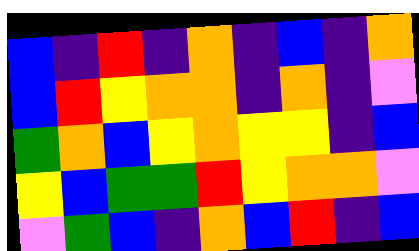[["blue", "indigo", "red", "indigo", "orange", "indigo", "blue", "indigo", "orange"], ["blue", "red", "yellow", "orange", "orange", "indigo", "orange", "indigo", "violet"], ["green", "orange", "blue", "yellow", "orange", "yellow", "yellow", "indigo", "blue"], ["yellow", "blue", "green", "green", "red", "yellow", "orange", "orange", "violet"], ["violet", "green", "blue", "indigo", "orange", "blue", "red", "indigo", "blue"]]